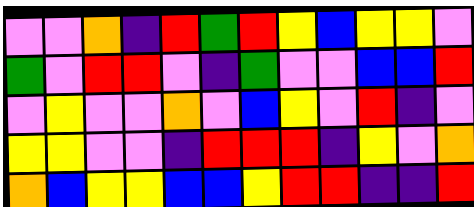[["violet", "violet", "orange", "indigo", "red", "green", "red", "yellow", "blue", "yellow", "yellow", "violet"], ["green", "violet", "red", "red", "violet", "indigo", "green", "violet", "violet", "blue", "blue", "red"], ["violet", "yellow", "violet", "violet", "orange", "violet", "blue", "yellow", "violet", "red", "indigo", "violet"], ["yellow", "yellow", "violet", "violet", "indigo", "red", "red", "red", "indigo", "yellow", "violet", "orange"], ["orange", "blue", "yellow", "yellow", "blue", "blue", "yellow", "red", "red", "indigo", "indigo", "red"]]